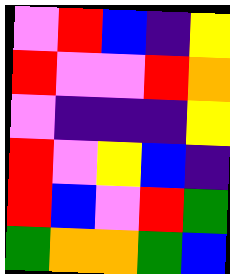[["violet", "red", "blue", "indigo", "yellow"], ["red", "violet", "violet", "red", "orange"], ["violet", "indigo", "indigo", "indigo", "yellow"], ["red", "violet", "yellow", "blue", "indigo"], ["red", "blue", "violet", "red", "green"], ["green", "orange", "orange", "green", "blue"]]